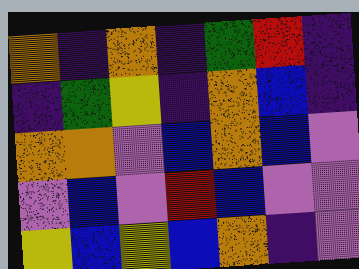[["orange", "indigo", "orange", "indigo", "green", "red", "indigo"], ["indigo", "green", "yellow", "indigo", "orange", "blue", "indigo"], ["orange", "orange", "violet", "blue", "orange", "blue", "violet"], ["violet", "blue", "violet", "red", "blue", "violet", "violet"], ["yellow", "blue", "yellow", "blue", "orange", "indigo", "violet"]]